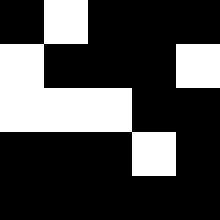[["black", "white", "black", "black", "black"], ["white", "black", "black", "black", "white"], ["white", "white", "white", "black", "black"], ["black", "black", "black", "white", "black"], ["black", "black", "black", "black", "black"]]